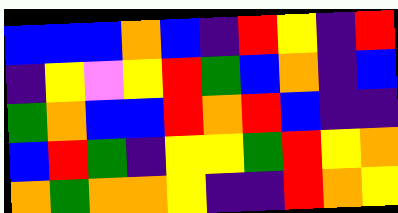[["blue", "blue", "blue", "orange", "blue", "indigo", "red", "yellow", "indigo", "red"], ["indigo", "yellow", "violet", "yellow", "red", "green", "blue", "orange", "indigo", "blue"], ["green", "orange", "blue", "blue", "red", "orange", "red", "blue", "indigo", "indigo"], ["blue", "red", "green", "indigo", "yellow", "yellow", "green", "red", "yellow", "orange"], ["orange", "green", "orange", "orange", "yellow", "indigo", "indigo", "red", "orange", "yellow"]]